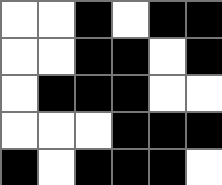[["white", "white", "black", "white", "black", "black"], ["white", "white", "black", "black", "white", "black"], ["white", "black", "black", "black", "white", "white"], ["white", "white", "white", "black", "black", "black"], ["black", "white", "black", "black", "black", "white"]]